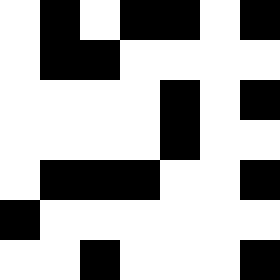[["white", "black", "white", "black", "black", "white", "black"], ["white", "black", "black", "white", "white", "white", "white"], ["white", "white", "white", "white", "black", "white", "black"], ["white", "white", "white", "white", "black", "white", "white"], ["white", "black", "black", "black", "white", "white", "black"], ["black", "white", "white", "white", "white", "white", "white"], ["white", "white", "black", "white", "white", "white", "black"]]